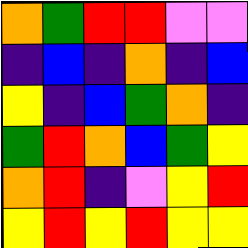[["orange", "green", "red", "red", "violet", "violet"], ["indigo", "blue", "indigo", "orange", "indigo", "blue"], ["yellow", "indigo", "blue", "green", "orange", "indigo"], ["green", "red", "orange", "blue", "green", "yellow"], ["orange", "red", "indigo", "violet", "yellow", "red"], ["yellow", "red", "yellow", "red", "yellow", "yellow"]]